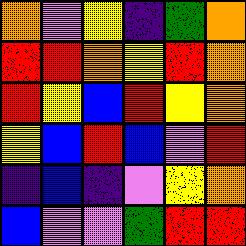[["orange", "violet", "yellow", "indigo", "green", "orange"], ["red", "red", "orange", "yellow", "red", "orange"], ["red", "yellow", "blue", "red", "yellow", "orange"], ["yellow", "blue", "red", "blue", "violet", "red"], ["indigo", "blue", "indigo", "violet", "yellow", "orange"], ["blue", "violet", "violet", "green", "red", "red"]]